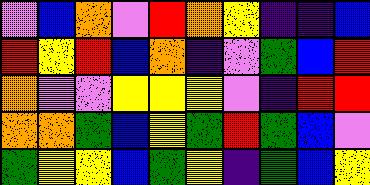[["violet", "blue", "orange", "violet", "red", "orange", "yellow", "indigo", "indigo", "blue"], ["red", "yellow", "red", "blue", "orange", "indigo", "violet", "green", "blue", "red"], ["orange", "violet", "violet", "yellow", "yellow", "yellow", "violet", "indigo", "red", "red"], ["orange", "orange", "green", "blue", "yellow", "green", "red", "green", "blue", "violet"], ["green", "yellow", "yellow", "blue", "green", "yellow", "indigo", "green", "blue", "yellow"]]